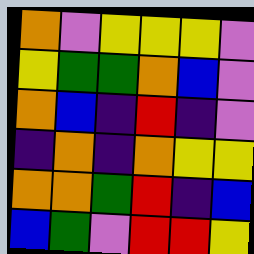[["orange", "violet", "yellow", "yellow", "yellow", "violet"], ["yellow", "green", "green", "orange", "blue", "violet"], ["orange", "blue", "indigo", "red", "indigo", "violet"], ["indigo", "orange", "indigo", "orange", "yellow", "yellow"], ["orange", "orange", "green", "red", "indigo", "blue"], ["blue", "green", "violet", "red", "red", "yellow"]]